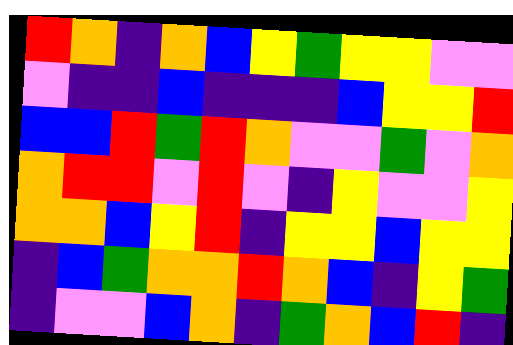[["red", "orange", "indigo", "orange", "blue", "yellow", "green", "yellow", "yellow", "violet", "violet"], ["violet", "indigo", "indigo", "blue", "indigo", "indigo", "indigo", "blue", "yellow", "yellow", "red"], ["blue", "blue", "red", "green", "red", "orange", "violet", "violet", "green", "violet", "orange"], ["orange", "red", "red", "violet", "red", "violet", "indigo", "yellow", "violet", "violet", "yellow"], ["orange", "orange", "blue", "yellow", "red", "indigo", "yellow", "yellow", "blue", "yellow", "yellow"], ["indigo", "blue", "green", "orange", "orange", "red", "orange", "blue", "indigo", "yellow", "green"], ["indigo", "violet", "violet", "blue", "orange", "indigo", "green", "orange", "blue", "red", "indigo"]]